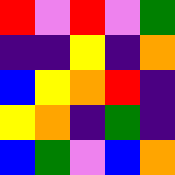[["red", "violet", "red", "violet", "green"], ["indigo", "indigo", "yellow", "indigo", "orange"], ["blue", "yellow", "orange", "red", "indigo"], ["yellow", "orange", "indigo", "green", "indigo"], ["blue", "green", "violet", "blue", "orange"]]